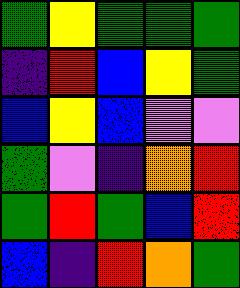[["green", "yellow", "green", "green", "green"], ["indigo", "red", "blue", "yellow", "green"], ["blue", "yellow", "blue", "violet", "violet"], ["green", "violet", "indigo", "orange", "red"], ["green", "red", "green", "blue", "red"], ["blue", "indigo", "red", "orange", "green"]]